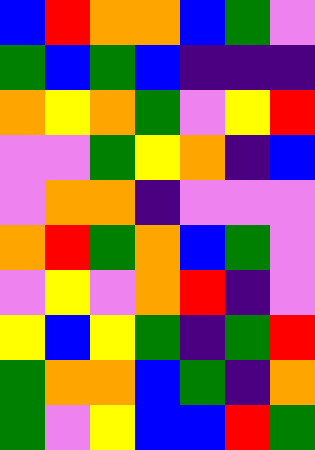[["blue", "red", "orange", "orange", "blue", "green", "violet"], ["green", "blue", "green", "blue", "indigo", "indigo", "indigo"], ["orange", "yellow", "orange", "green", "violet", "yellow", "red"], ["violet", "violet", "green", "yellow", "orange", "indigo", "blue"], ["violet", "orange", "orange", "indigo", "violet", "violet", "violet"], ["orange", "red", "green", "orange", "blue", "green", "violet"], ["violet", "yellow", "violet", "orange", "red", "indigo", "violet"], ["yellow", "blue", "yellow", "green", "indigo", "green", "red"], ["green", "orange", "orange", "blue", "green", "indigo", "orange"], ["green", "violet", "yellow", "blue", "blue", "red", "green"]]